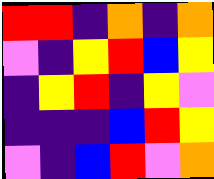[["red", "red", "indigo", "orange", "indigo", "orange"], ["violet", "indigo", "yellow", "red", "blue", "yellow"], ["indigo", "yellow", "red", "indigo", "yellow", "violet"], ["indigo", "indigo", "indigo", "blue", "red", "yellow"], ["violet", "indigo", "blue", "red", "violet", "orange"]]